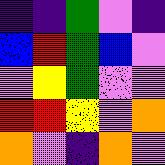[["indigo", "indigo", "green", "violet", "indigo"], ["blue", "red", "green", "blue", "violet"], ["violet", "yellow", "green", "violet", "violet"], ["red", "red", "yellow", "violet", "orange"], ["orange", "violet", "indigo", "orange", "violet"]]